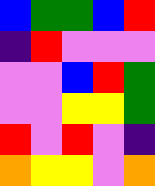[["blue", "green", "green", "blue", "red"], ["indigo", "red", "violet", "violet", "violet"], ["violet", "violet", "blue", "red", "green"], ["violet", "violet", "yellow", "yellow", "green"], ["red", "violet", "red", "violet", "indigo"], ["orange", "yellow", "yellow", "violet", "orange"]]